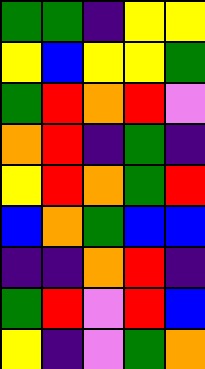[["green", "green", "indigo", "yellow", "yellow"], ["yellow", "blue", "yellow", "yellow", "green"], ["green", "red", "orange", "red", "violet"], ["orange", "red", "indigo", "green", "indigo"], ["yellow", "red", "orange", "green", "red"], ["blue", "orange", "green", "blue", "blue"], ["indigo", "indigo", "orange", "red", "indigo"], ["green", "red", "violet", "red", "blue"], ["yellow", "indigo", "violet", "green", "orange"]]